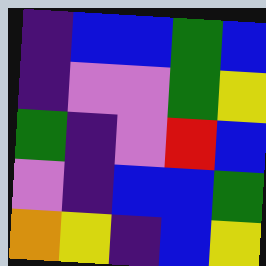[["indigo", "blue", "blue", "green", "blue"], ["indigo", "violet", "violet", "green", "yellow"], ["green", "indigo", "violet", "red", "blue"], ["violet", "indigo", "blue", "blue", "green"], ["orange", "yellow", "indigo", "blue", "yellow"]]